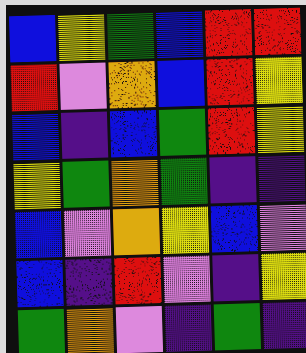[["blue", "yellow", "green", "blue", "red", "red"], ["red", "violet", "orange", "blue", "red", "yellow"], ["blue", "indigo", "blue", "green", "red", "yellow"], ["yellow", "green", "orange", "green", "indigo", "indigo"], ["blue", "violet", "orange", "yellow", "blue", "violet"], ["blue", "indigo", "red", "violet", "indigo", "yellow"], ["green", "orange", "violet", "indigo", "green", "indigo"]]